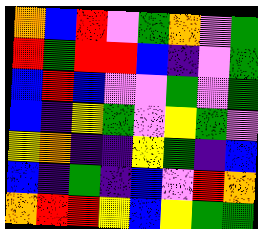[["orange", "blue", "red", "violet", "green", "orange", "violet", "green"], ["red", "green", "red", "red", "blue", "indigo", "violet", "green"], ["blue", "red", "blue", "violet", "violet", "green", "violet", "green"], ["blue", "indigo", "yellow", "green", "violet", "yellow", "green", "violet"], ["yellow", "orange", "indigo", "indigo", "yellow", "green", "indigo", "blue"], ["blue", "indigo", "green", "indigo", "blue", "violet", "red", "orange"], ["orange", "red", "red", "yellow", "blue", "yellow", "green", "green"]]